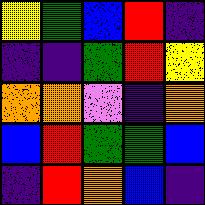[["yellow", "green", "blue", "red", "indigo"], ["indigo", "indigo", "green", "red", "yellow"], ["orange", "orange", "violet", "indigo", "orange"], ["blue", "red", "green", "green", "blue"], ["indigo", "red", "orange", "blue", "indigo"]]